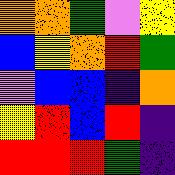[["orange", "orange", "green", "violet", "yellow"], ["blue", "yellow", "orange", "red", "green"], ["violet", "blue", "blue", "indigo", "orange"], ["yellow", "red", "blue", "red", "indigo"], ["red", "red", "red", "green", "indigo"]]